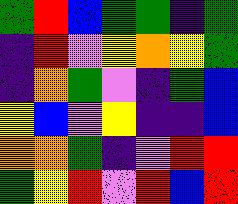[["green", "red", "blue", "green", "green", "indigo", "green"], ["indigo", "red", "violet", "yellow", "orange", "yellow", "green"], ["indigo", "orange", "green", "violet", "indigo", "green", "blue"], ["yellow", "blue", "violet", "yellow", "indigo", "indigo", "blue"], ["orange", "orange", "green", "indigo", "violet", "red", "red"], ["green", "yellow", "red", "violet", "red", "blue", "red"]]